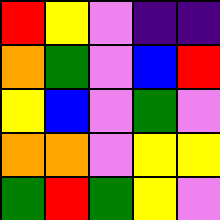[["red", "yellow", "violet", "indigo", "indigo"], ["orange", "green", "violet", "blue", "red"], ["yellow", "blue", "violet", "green", "violet"], ["orange", "orange", "violet", "yellow", "yellow"], ["green", "red", "green", "yellow", "violet"]]